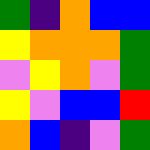[["green", "indigo", "orange", "blue", "blue"], ["yellow", "orange", "orange", "orange", "green"], ["violet", "yellow", "orange", "violet", "green"], ["yellow", "violet", "blue", "blue", "red"], ["orange", "blue", "indigo", "violet", "green"]]